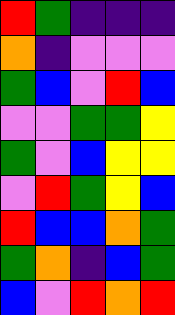[["red", "green", "indigo", "indigo", "indigo"], ["orange", "indigo", "violet", "violet", "violet"], ["green", "blue", "violet", "red", "blue"], ["violet", "violet", "green", "green", "yellow"], ["green", "violet", "blue", "yellow", "yellow"], ["violet", "red", "green", "yellow", "blue"], ["red", "blue", "blue", "orange", "green"], ["green", "orange", "indigo", "blue", "green"], ["blue", "violet", "red", "orange", "red"]]